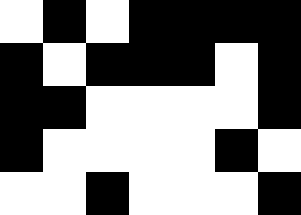[["white", "black", "white", "black", "black", "black", "black"], ["black", "white", "black", "black", "black", "white", "black"], ["black", "black", "white", "white", "white", "white", "black"], ["black", "white", "white", "white", "white", "black", "white"], ["white", "white", "black", "white", "white", "white", "black"]]